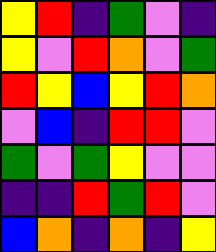[["yellow", "red", "indigo", "green", "violet", "indigo"], ["yellow", "violet", "red", "orange", "violet", "green"], ["red", "yellow", "blue", "yellow", "red", "orange"], ["violet", "blue", "indigo", "red", "red", "violet"], ["green", "violet", "green", "yellow", "violet", "violet"], ["indigo", "indigo", "red", "green", "red", "violet"], ["blue", "orange", "indigo", "orange", "indigo", "yellow"]]